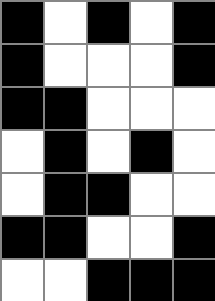[["black", "white", "black", "white", "black"], ["black", "white", "white", "white", "black"], ["black", "black", "white", "white", "white"], ["white", "black", "white", "black", "white"], ["white", "black", "black", "white", "white"], ["black", "black", "white", "white", "black"], ["white", "white", "black", "black", "black"]]